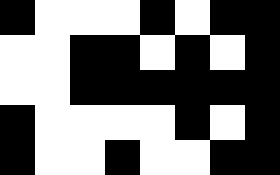[["black", "white", "white", "white", "black", "white", "black", "black"], ["white", "white", "black", "black", "white", "black", "white", "black"], ["white", "white", "black", "black", "black", "black", "black", "black"], ["black", "white", "white", "white", "white", "black", "white", "black"], ["black", "white", "white", "black", "white", "white", "black", "black"]]